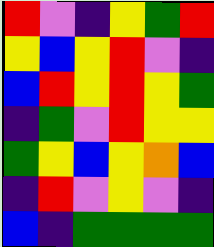[["red", "violet", "indigo", "yellow", "green", "red"], ["yellow", "blue", "yellow", "red", "violet", "indigo"], ["blue", "red", "yellow", "red", "yellow", "green"], ["indigo", "green", "violet", "red", "yellow", "yellow"], ["green", "yellow", "blue", "yellow", "orange", "blue"], ["indigo", "red", "violet", "yellow", "violet", "indigo"], ["blue", "indigo", "green", "green", "green", "green"]]